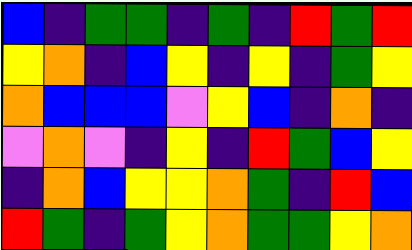[["blue", "indigo", "green", "green", "indigo", "green", "indigo", "red", "green", "red"], ["yellow", "orange", "indigo", "blue", "yellow", "indigo", "yellow", "indigo", "green", "yellow"], ["orange", "blue", "blue", "blue", "violet", "yellow", "blue", "indigo", "orange", "indigo"], ["violet", "orange", "violet", "indigo", "yellow", "indigo", "red", "green", "blue", "yellow"], ["indigo", "orange", "blue", "yellow", "yellow", "orange", "green", "indigo", "red", "blue"], ["red", "green", "indigo", "green", "yellow", "orange", "green", "green", "yellow", "orange"]]